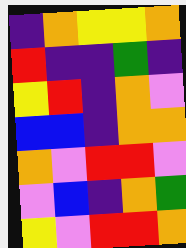[["indigo", "orange", "yellow", "yellow", "orange"], ["red", "indigo", "indigo", "green", "indigo"], ["yellow", "red", "indigo", "orange", "violet"], ["blue", "blue", "indigo", "orange", "orange"], ["orange", "violet", "red", "red", "violet"], ["violet", "blue", "indigo", "orange", "green"], ["yellow", "violet", "red", "red", "orange"]]